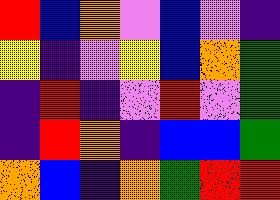[["red", "blue", "orange", "violet", "blue", "violet", "indigo"], ["yellow", "indigo", "violet", "yellow", "blue", "orange", "green"], ["indigo", "red", "indigo", "violet", "red", "violet", "green"], ["indigo", "red", "orange", "indigo", "blue", "blue", "green"], ["orange", "blue", "indigo", "orange", "green", "red", "red"]]